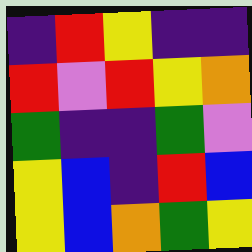[["indigo", "red", "yellow", "indigo", "indigo"], ["red", "violet", "red", "yellow", "orange"], ["green", "indigo", "indigo", "green", "violet"], ["yellow", "blue", "indigo", "red", "blue"], ["yellow", "blue", "orange", "green", "yellow"]]